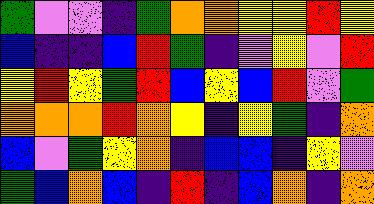[["green", "violet", "violet", "indigo", "green", "orange", "orange", "yellow", "yellow", "red", "yellow"], ["blue", "indigo", "indigo", "blue", "red", "green", "indigo", "violet", "yellow", "violet", "red"], ["yellow", "red", "yellow", "green", "red", "blue", "yellow", "blue", "red", "violet", "green"], ["orange", "orange", "orange", "red", "orange", "yellow", "indigo", "yellow", "green", "indigo", "orange"], ["blue", "violet", "green", "yellow", "orange", "indigo", "blue", "blue", "indigo", "yellow", "violet"], ["green", "blue", "orange", "blue", "indigo", "red", "indigo", "blue", "orange", "indigo", "orange"]]